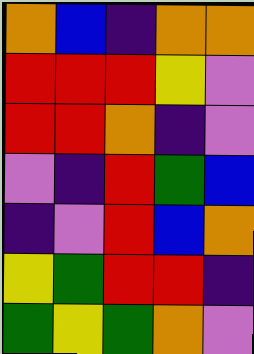[["orange", "blue", "indigo", "orange", "orange"], ["red", "red", "red", "yellow", "violet"], ["red", "red", "orange", "indigo", "violet"], ["violet", "indigo", "red", "green", "blue"], ["indigo", "violet", "red", "blue", "orange"], ["yellow", "green", "red", "red", "indigo"], ["green", "yellow", "green", "orange", "violet"]]